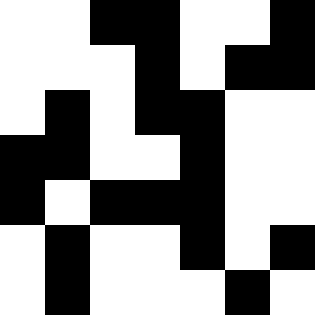[["white", "white", "black", "black", "white", "white", "black"], ["white", "white", "white", "black", "white", "black", "black"], ["white", "black", "white", "black", "black", "white", "white"], ["black", "black", "white", "white", "black", "white", "white"], ["black", "white", "black", "black", "black", "white", "white"], ["white", "black", "white", "white", "black", "white", "black"], ["white", "black", "white", "white", "white", "black", "white"]]